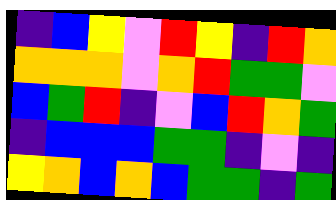[["indigo", "blue", "yellow", "violet", "red", "yellow", "indigo", "red", "orange"], ["orange", "orange", "orange", "violet", "orange", "red", "green", "green", "violet"], ["blue", "green", "red", "indigo", "violet", "blue", "red", "orange", "green"], ["indigo", "blue", "blue", "blue", "green", "green", "indigo", "violet", "indigo"], ["yellow", "orange", "blue", "orange", "blue", "green", "green", "indigo", "green"]]